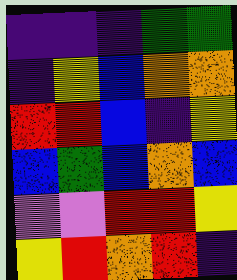[["indigo", "indigo", "indigo", "green", "green"], ["indigo", "yellow", "blue", "orange", "orange"], ["red", "red", "blue", "indigo", "yellow"], ["blue", "green", "blue", "orange", "blue"], ["violet", "violet", "red", "red", "yellow"], ["yellow", "red", "orange", "red", "indigo"]]